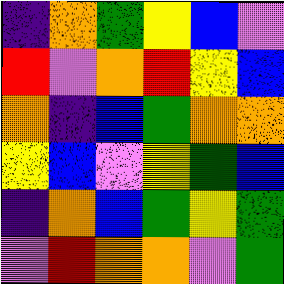[["indigo", "orange", "green", "yellow", "blue", "violet"], ["red", "violet", "orange", "red", "yellow", "blue"], ["orange", "indigo", "blue", "green", "orange", "orange"], ["yellow", "blue", "violet", "yellow", "green", "blue"], ["indigo", "orange", "blue", "green", "yellow", "green"], ["violet", "red", "orange", "orange", "violet", "green"]]